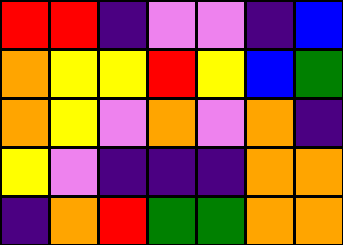[["red", "red", "indigo", "violet", "violet", "indigo", "blue"], ["orange", "yellow", "yellow", "red", "yellow", "blue", "green"], ["orange", "yellow", "violet", "orange", "violet", "orange", "indigo"], ["yellow", "violet", "indigo", "indigo", "indigo", "orange", "orange"], ["indigo", "orange", "red", "green", "green", "orange", "orange"]]